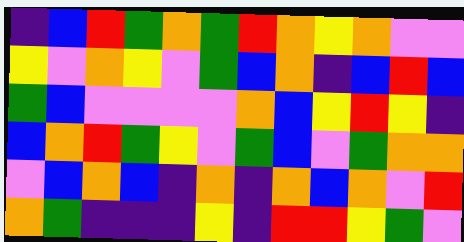[["indigo", "blue", "red", "green", "orange", "green", "red", "orange", "yellow", "orange", "violet", "violet"], ["yellow", "violet", "orange", "yellow", "violet", "green", "blue", "orange", "indigo", "blue", "red", "blue"], ["green", "blue", "violet", "violet", "violet", "violet", "orange", "blue", "yellow", "red", "yellow", "indigo"], ["blue", "orange", "red", "green", "yellow", "violet", "green", "blue", "violet", "green", "orange", "orange"], ["violet", "blue", "orange", "blue", "indigo", "orange", "indigo", "orange", "blue", "orange", "violet", "red"], ["orange", "green", "indigo", "indigo", "indigo", "yellow", "indigo", "red", "red", "yellow", "green", "violet"]]